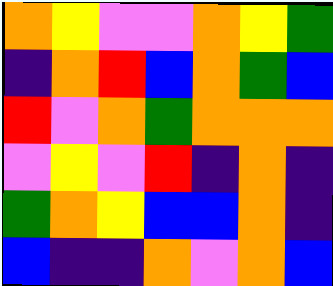[["orange", "yellow", "violet", "violet", "orange", "yellow", "green"], ["indigo", "orange", "red", "blue", "orange", "green", "blue"], ["red", "violet", "orange", "green", "orange", "orange", "orange"], ["violet", "yellow", "violet", "red", "indigo", "orange", "indigo"], ["green", "orange", "yellow", "blue", "blue", "orange", "indigo"], ["blue", "indigo", "indigo", "orange", "violet", "orange", "blue"]]